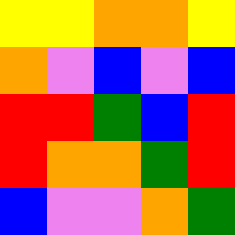[["yellow", "yellow", "orange", "orange", "yellow"], ["orange", "violet", "blue", "violet", "blue"], ["red", "red", "green", "blue", "red"], ["red", "orange", "orange", "green", "red"], ["blue", "violet", "violet", "orange", "green"]]